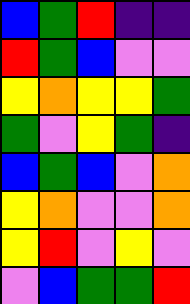[["blue", "green", "red", "indigo", "indigo"], ["red", "green", "blue", "violet", "violet"], ["yellow", "orange", "yellow", "yellow", "green"], ["green", "violet", "yellow", "green", "indigo"], ["blue", "green", "blue", "violet", "orange"], ["yellow", "orange", "violet", "violet", "orange"], ["yellow", "red", "violet", "yellow", "violet"], ["violet", "blue", "green", "green", "red"]]